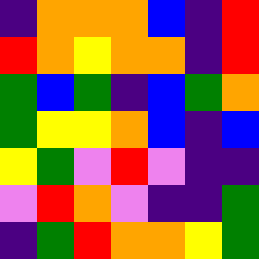[["indigo", "orange", "orange", "orange", "blue", "indigo", "red"], ["red", "orange", "yellow", "orange", "orange", "indigo", "red"], ["green", "blue", "green", "indigo", "blue", "green", "orange"], ["green", "yellow", "yellow", "orange", "blue", "indigo", "blue"], ["yellow", "green", "violet", "red", "violet", "indigo", "indigo"], ["violet", "red", "orange", "violet", "indigo", "indigo", "green"], ["indigo", "green", "red", "orange", "orange", "yellow", "green"]]